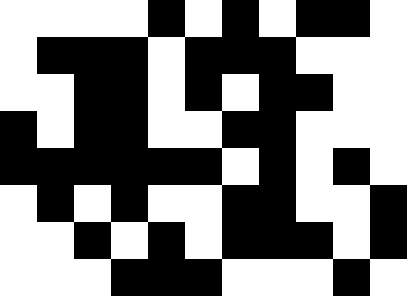[["white", "white", "white", "white", "black", "white", "black", "white", "black", "black", "white"], ["white", "black", "black", "black", "white", "black", "black", "black", "white", "white", "white"], ["white", "white", "black", "black", "white", "black", "white", "black", "black", "white", "white"], ["black", "white", "black", "black", "white", "white", "black", "black", "white", "white", "white"], ["black", "black", "black", "black", "black", "black", "white", "black", "white", "black", "white"], ["white", "black", "white", "black", "white", "white", "black", "black", "white", "white", "black"], ["white", "white", "black", "white", "black", "white", "black", "black", "black", "white", "black"], ["white", "white", "white", "black", "black", "black", "white", "white", "white", "black", "white"]]